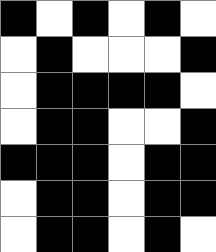[["black", "white", "black", "white", "black", "white"], ["white", "black", "white", "white", "white", "black"], ["white", "black", "black", "black", "black", "white"], ["white", "black", "black", "white", "white", "black"], ["black", "black", "black", "white", "black", "black"], ["white", "black", "black", "white", "black", "black"], ["white", "black", "black", "white", "black", "white"]]